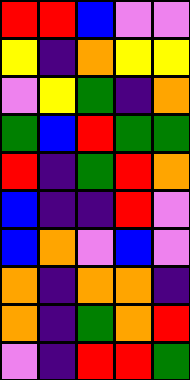[["red", "red", "blue", "violet", "violet"], ["yellow", "indigo", "orange", "yellow", "yellow"], ["violet", "yellow", "green", "indigo", "orange"], ["green", "blue", "red", "green", "green"], ["red", "indigo", "green", "red", "orange"], ["blue", "indigo", "indigo", "red", "violet"], ["blue", "orange", "violet", "blue", "violet"], ["orange", "indigo", "orange", "orange", "indigo"], ["orange", "indigo", "green", "orange", "red"], ["violet", "indigo", "red", "red", "green"]]